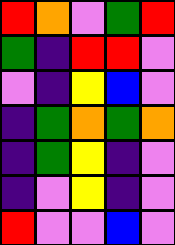[["red", "orange", "violet", "green", "red"], ["green", "indigo", "red", "red", "violet"], ["violet", "indigo", "yellow", "blue", "violet"], ["indigo", "green", "orange", "green", "orange"], ["indigo", "green", "yellow", "indigo", "violet"], ["indigo", "violet", "yellow", "indigo", "violet"], ["red", "violet", "violet", "blue", "violet"]]